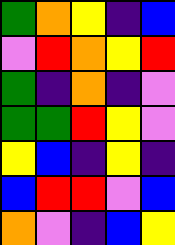[["green", "orange", "yellow", "indigo", "blue"], ["violet", "red", "orange", "yellow", "red"], ["green", "indigo", "orange", "indigo", "violet"], ["green", "green", "red", "yellow", "violet"], ["yellow", "blue", "indigo", "yellow", "indigo"], ["blue", "red", "red", "violet", "blue"], ["orange", "violet", "indigo", "blue", "yellow"]]